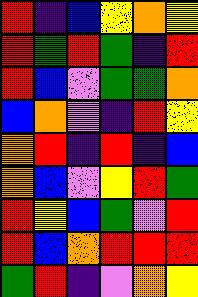[["red", "indigo", "blue", "yellow", "orange", "yellow"], ["red", "green", "red", "green", "indigo", "red"], ["red", "blue", "violet", "green", "green", "orange"], ["blue", "orange", "violet", "indigo", "red", "yellow"], ["orange", "red", "indigo", "red", "indigo", "blue"], ["orange", "blue", "violet", "yellow", "red", "green"], ["red", "yellow", "blue", "green", "violet", "red"], ["red", "blue", "orange", "red", "red", "red"], ["green", "red", "indigo", "violet", "orange", "yellow"]]